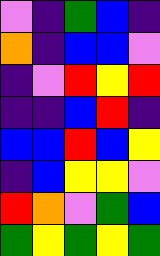[["violet", "indigo", "green", "blue", "indigo"], ["orange", "indigo", "blue", "blue", "violet"], ["indigo", "violet", "red", "yellow", "red"], ["indigo", "indigo", "blue", "red", "indigo"], ["blue", "blue", "red", "blue", "yellow"], ["indigo", "blue", "yellow", "yellow", "violet"], ["red", "orange", "violet", "green", "blue"], ["green", "yellow", "green", "yellow", "green"]]